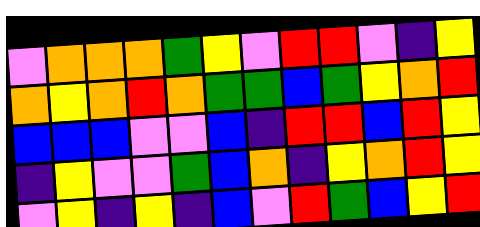[["violet", "orange", "orange", "orange", "green", "yellow", "violet", "red", "red", "violet", "indigo", "yellow"], ["orange", "yellow", "orange", "red", "orange", "green", "green", "blue", "green", "yellow", "orange", "red"], ["blue", "blue", "blue", "violet", "violet", "blue", "indigo", "red", "red", "blue", "red", "yellow"], ["indigo", "yellow", "violet", "violet", "green", "blue", "orange", "indigo", "yellow", "orange", "red", "yellow"], ["violet", "yellow", "indigo", "yellow", "indigo", "blue", "violet", "red", "green", "blue", "yellow", "red"]]